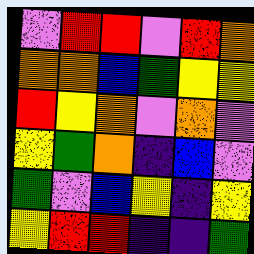[["violet", "red", "red", "violet", "red", "orange"], ["orange", "orange", "blue", "green", "yellow", "yellow"], ["red", "yellow", "orange", "violet", "orange", "violet"], ["yellow", "green", "orange", "indigo", "blue", "violet"], ["green", "violet", "blue", "yellow", "indigo", "yellow"], ["yellow", "red", "red", "indigo", "indigo", "green"]]